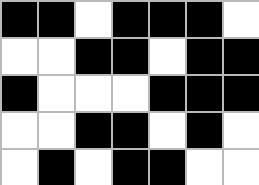[["black", "black", "white", "black", "black", "black", "white"], ["white", "white", "black", "black", "white", "black", "black"], ["black", "white", "white", "white", "black", "black", "black"], ["white", "white", "black", "black", "white", "black", "white"], ["white", "black", "white", "black", "black", "white", "white"]]